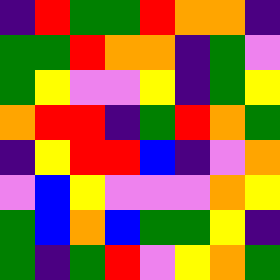[["indigo", "red", "green", "green", "red", "orange", "orange", "indigo"], ["green", "green", "red", "orange", "orange", "indigo", "green", "violet"], ["green", "yellow", "violet", "violet", "yellow", "indigo", "green", "yellow"], ["orange", "red", "red", "indigo", "green", "red", "orange", "green"], ["indigo", "yellow", "red", "red", "blue", "indigo", "violet", "orange"], ["violet", "blue", "yellow", "violet", "violet", "violet", "orange", "yellow"], ["green", "blue", "orange", "blue", "green", "green", "yellow", "indigo"], ["green", "indigo", "green", "red", "violet", "yellow", "orange", "green"]]